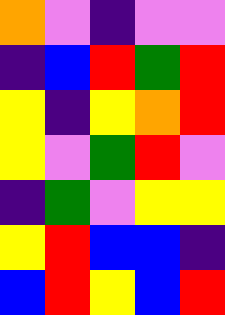[["orange", "violet", "indigo", "violet", "violet"], ["indigo", "blue", "red", "green", "red"], ["yellow", "indigo", "yellow", "orange", "red"], ["yellow", "violet", "green", "red", "violet"], ["indigo", "green", "violet", "yellow", "yellow"], ["yellow", "red", "blue", "blue", "indigo"], ["blue", "red", "yellow", "blue", "red"]]